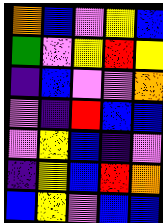[["orange", "blue", "violet", "yellow", "blue"], ["green", "violet", "yellow", "red", "yellow"], ["indigo", "blue", "violet", "violet", "orange"], ["violet", "indigo", "red", "blue", "blue"], ["violet", "yellow", "blue", "indigo", "violet"], ["indigo", "yellow", "blue", "red", "orange"], ["blue", "yellow", "violet", "blue", "blue"]]